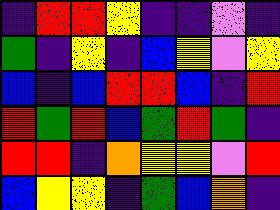[["indigo", "red", "red", "yellow", "indigo", "indigo", "violet", "indigo"], ["green", "indigo", "yellow", "indigo", "blue", "yellow", "violet", "yellow"], ["blue", "indigo", "blue", "red", "red", "blue", "indigo", "red"], ["red", "green", "red", "blue", "green", "red", "green", "indigo"], ["red", "red", "indigo", "orange", "yellow", "yellow", "violet", "red"], ["blue", "yellow", "yellow", "indigo", "green", "blue", "orange", "indigo"]]